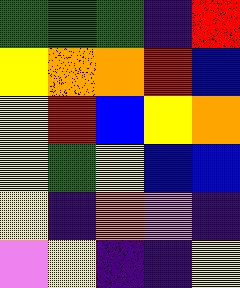[["green", "green", "green", "indigo", "red"], ["yellow", "orange", "orange", "red", "blue"], ["yellow", "red", "blue", "yellow", "orange"], ["yellow", "green", "yellow", "blue", "blue"], ["yellow", "indigo", "orange", "violet", "indigo"], ["violet", "yellow", "indigo", "indigo", "yellow"]]